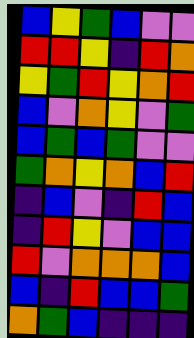[["blue", "yellow", "green", "blue", "violet", "violet"], ["red", "red", "yellow", "indigo", "red", "orange"], ["yellow", "green", "red", "yellow", "orange", "red"], ["blue", "violet", "orange", "yellow", "violet", "green"], ["blue", "green", "blue", "green", "violet", "violet"], ["green", "orange", "yellow", "orange", "blue", "red"], ["indigo", "blue", "violet", "indigo", "red", "blue"], ["indigo", "red", "yellow", "violet", "blue", "blue"], ["red", "violet", "orange", "orange", "orange", "blue"], ["blue", "indigo", "red", "blue", "blue", "green"], ["orange", "green", "blue", "indigo", "indigo", "indigo"]]